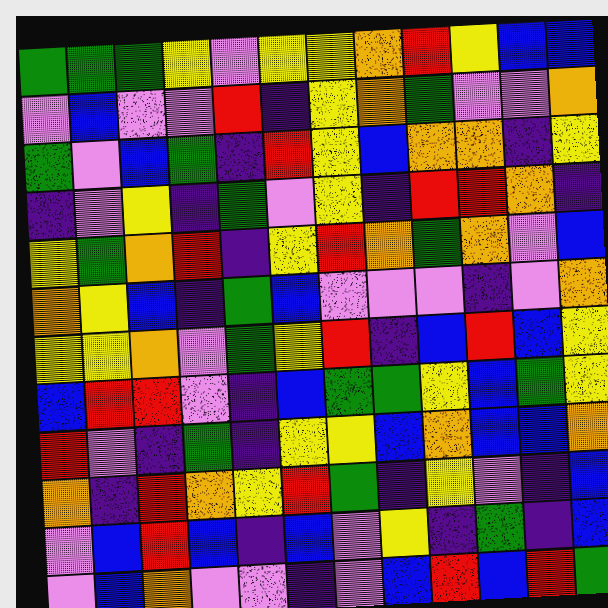[["green", "green", "green", "yellow", "violet", "yellow", "yellow", "orange", "red", "yellow", "blue", "blue"], ["violet", "blue", "violet", "violet", "red", "indigo", "yellow", "orange", "green", "violet", "violet", "orange"], ["green", "violet", "blue", "green", "indigo", "red", "yellow", "blue", "orange", "orange", "indigo", "yellow"], ["indigo", "violet", "yellow", "indigo", "green", "violet", "yellow", "indigo", "red", "red", "orange", "indigo"], ["yellow", "green", "orange", "red", "indigo", "yellow", "red", "orange", "green", "orange", "violet", "blue"], ["orange", "yellow", "blue", "indigo", "green", "blue", "violet", "violet", "violet", "indigo", "violet", "orange"], ["yellow", "yellow", "orange", "violet", "green", "yellow", "red", "indigo", "blue", "red", "blue", "yellow"], ["blue", "red", "red", "violet", "indigo", "blue", "green", "green", "yellow", "blue", "green", "yellow"], ["red", "violet", "indigo", "green", "indigo", "yellow", "yellow", "blue", "orange", "blue", "blue", "orange"], ["orange", "indigo", "red", "orange", "yellow", "red", "green", "indigo", "yellow", "violet", "indigo", "blue"], ["violet", "blue", "red", "blue", "indigo", "blue", "violet", "yellow", "indigo", "green", "indigo", "blue"], ["violet", "blue", "orange", "violet", "violet", "indigo", "violet", "blue", "red", "blue", "red", "green"]]